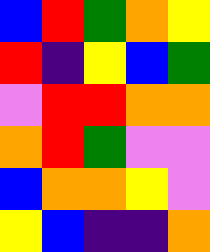[["blue", "red", "green", "orange", "yellow"], ["red", "indigo", "yellow", "blue", "green"], ["violet", "red", "red", "orange", "orange"], ["orange", "red", "green", "violet", "violet"], ["blue", "orange", "orange", "yellow", "violet"], ["yellow", "blue", "indigo", "indigo", "orange"]]